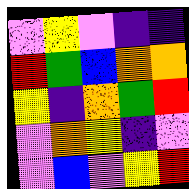[["violet", "yellow", "violet", "indigo", "indigo"], ["red", "green", "blue", "orange", "orange"], ["yellow", "indigo", "orange", "green", "red"], ["violet", "orange", "yellow", "indigo", "violet"], ["violet", "blue", "violet", "yellow", "red"]]